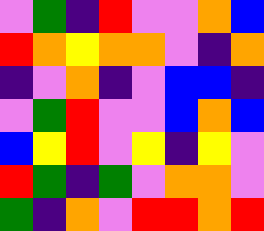[["violet", "green", "indigo", "red", "violet", "violet", "orange", "blue"], ["red", "orange", "yellow", "orange", "orange", "violet", "indigo", "orange"], ["indigo", "violet", "orange", "indigo", "violet", "blue", "blue", "indigo"], ["violet", "green", "red", "violet", "violet", "blue", "orange", "blue"], ["blue", "yellow", "red", "violet", "yellow", "indigo", "yellow", "violet"], ["red", "green", "indigo", "green", "violet", "orange", "orange", "violet"], ["green", "indigo", "orange", "violet", "red", "red", "orange", "red"]]